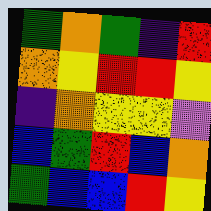[["green", "orange", "green", "indigo", "red"], ["orange", "yellow", "red", "red", "yellow"], ["indigo", "orange", "yellow", "yellow", "violet"], ["blue", "green", "red", "blue", "orange"], ["green", "blue", "blue", "red", "yellow"]]